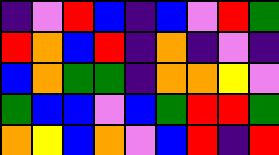[["indigo", "violet", "red", "blue", "indigo", "blue", "violet", "red", "green"], ["red", "orange", "blue", "red", "indigo", "orange", "indigo", "violet", "indigo"], ["blue", "orange", "green", "green", "indigo", "orange", "orange", "yellow", "violet"], ["green", "blue", "blue", "violet", "blue", "green", "red", "red", "green"], ["orange", "yellow", "blue", "orange", "violet", "blue", "red", "indigo", "red"]]